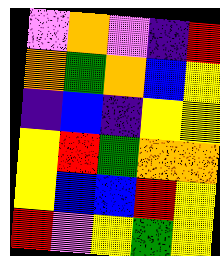[["violet", "orange", "violet", "indigo", "red"], ["orange", "green", "orange", "blue", "yellow"], ["indigo", "blue", "indigo", "yellow", "yellow"], ["yellow", "red", "green", "orange", "orange"], ["yellow", "blue", "blue", "red", "yellow"], ["red", "violet", "yellow", "green", "yellow"]]